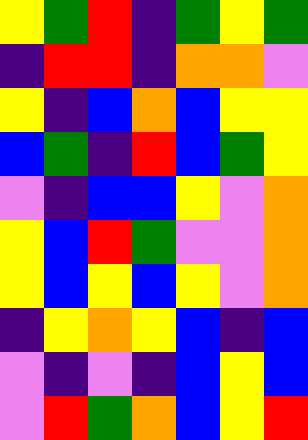[["yellow", "green", "red", "indigo", "green", "yellow", "green"], ["indigo", "red", "red", "indigo", "orange", "orange", "violet"], ["yellow", "indigo", "blue", "orange", "blue", "yellow", "yellow"], ["blue", "green", "indigo", "red", "blue", "green", "yellow"], ["violet", "indigo", "blue", "blue", "yellow", "violet", "orange"], ["yellow", "blue", "red", "green", "violet", "violet", "orange"], ["yellow", "blue", "yellow", "blue", "yellow", "violet", "orange"], ["indigo", "yellow", "orange", "yellow", "blue", "indigo", "blue"], ["violet", "indigo", "violet", "indigo", "blue", "yellow", "blue"], ["violet", "red", "green", "orange", "blue", "yellow", "red"]]